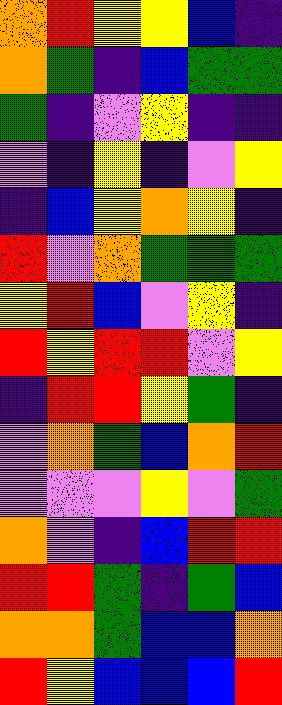[["orange", "red", "yellow", "yellow", "blue", "indigo"], ["orange", "green", "indigo", "blue", "green", "green"], ["green", "indigo", "violet", "yellow", "indigo", "indigo"], ["violet", "indigo", "yellow", "indigo", "violet", "yellow"], ["indigo", "blue", "yellow", "orange", "yellow", "indigo"], ["red", "violet", "orange", "green", "green", "green"], ["yellow", "red", "blue", "violet", "yellow", "indigo"], ["red", "yellow", "red", "red", "violet", "yellow"], ["indigo", "red", "red", "yellow", "green", "indigo"], ["violet", "orange", "green", "blue", "orange", "red"], ["violet", "violet", "violet", "yellow", "violet", "green"], ["orange", "violet", "indigo", "blue", "red", "red"], ["red", "red", "green", "indigo", "green", "blue"], ["orange", "orange", "green", "blue", "blue", "orange"], ["red", "yellow", "blue", "blue", "blue", "red"]]